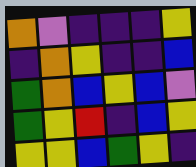[["orange", "violet", "indigo", "indigo", "indigo", "yellow"], ["indigo", "orange", "yellow", "indigo", "indigo", "blue"], ["green", "orange", "blue", "yellow", "blue", "violet"], ["green", "yellow", "red", "indigo", "blue", "yellow"], ["yellow", "yellow", "blue", "green", "yellow", "indigo"]]